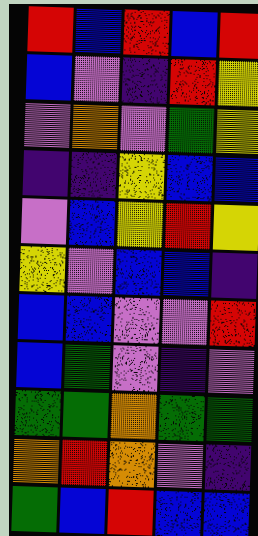[["red", "blue", "red", "blue", "red"], ["blue", "violet", "indigo", "red", "yellow"], ["violet", "orange", "violet", "green", "yellow"], ["indigo", "indigo", "yellow", "blue", "blue"], ["violet", "blue", "yellow", "red", "yellow"], ["yellow", "violet", "blue", "blue", "indigo"], ["blue", "blue", "violet", "violet", "red"], ["blue", "green", "violet", "indigo", "violet"], ["green", "green", "orange", "green", "green"], ["orange", "red", "orange", "violet", "indigo"], ["green", "blue", "red", "blue", "blue"]]